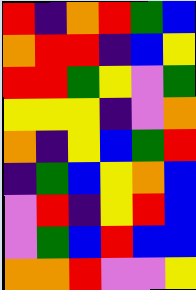[["red", "indigo", "orange", "red", "green", "blue"], ["orange", "red", "red", "indigo", "blue", "yellow"], ["red", "red", "green", "yellow", "violet", "green"], ["yellow", "yellow", "yellow", "indigo", "violet", "orange"], ["orange", "indigo", "yellow", "blue", "green", "red"], ["indigo", "green", "blue", "yellow", "orange", "blue"], ["violet", "red", "indigo", "yellow", "red", "blue"], ["violet", "green", "blue", "red", "blue", "blue"], ["orange", "orange", "red", "violet", "violet", "yellow"]]